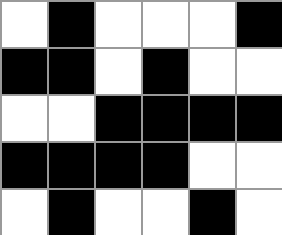[["white", "black", "white", "white", "white", "black"], ["black", "black", "white", "black", "white", "white"], ["white", "white", "black", "black", "black", "black"], ["black", "black", "black", "black", "white", "white"], ["white", "black", "white", "white", "black", "white"]]